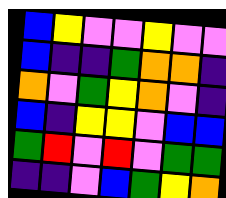[["blue", "yellow", "violet", "violet", "yellow", "violet", "violet"], ["blue", "indigo", "indigo", "green", "orange", "orange", "indigo"], ["orange", "violet", "green", "yellow", "orange", "violet", "indigo"], ["blue", "indigo", "yellow", "yellow", "violet", "blue", "blue"], ["green", "red", "violet", "red", "violet", "green", "green"], ["indigo", "indigo", "violet", "blue", "green", "yellow", "orange"]]